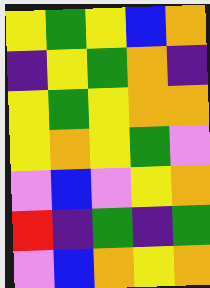[["yellow", "green", "yellow", "blue", "orange"], ["indigo", "yellow", "green", "orange", "indigo"], ["yellow", "green", "yellow", "orange", "orange"], ["yellow", "orange", "yellow", "green", "violet"], ["violet", "blue", "violet", "yellow", "orange"], ["red", "indigo", "green", "indigo", "green"], ["violet", "blue", "orange", "yellow", "orange"]]